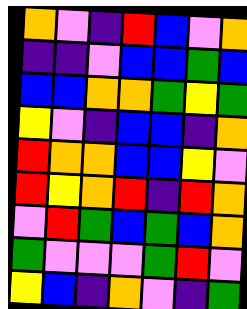[["orange", "violet", "indigo", "red", "blue", "violet", "orange"], ["indigo", "indigo", "violet", "blue", "blue", "green", "blue"], ["blue", "blue", "orange", "orange", "green", "yellow", "green"], ["yellow", "violet", "indigo", "blue", "blue", "indigo", "orange"], ["red", "orange", "orange", "blue", "blue", "yellow", "violet"], ["red", "yellow", "orange", "red", "indigo", "red", "orange"], ["violet", "red", "green", "blue", "green", "blue", "orange"], ["green", "violet", "violet", "violet", "green", "red", "violet"], ["yellow", "blue", "indigo", "orange", "violet", "indigo", "green"]]